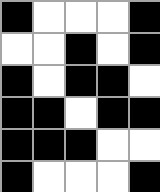[["black", "white", "white", "white", "black"], ["white", "white", "black", "white", "black"], ["black", "white", "black", "black", "white"], ["black", "black", "white", "black", "black"], ["black", "black", "black", "white", "white"], ["black", "white", "white", "white", "black"]]